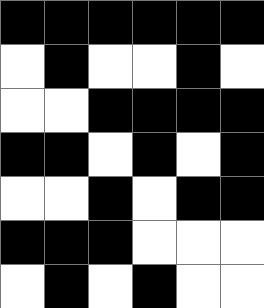[["black", "black", "black", "black", "black", "black"], ["white", "black", "white", "white", "black", "white"], ["white", "white", "black", "black", "black", "black"], ["black", "black", "white", "black", "white", "black"], ["white", "white", "black", "white", "black", "black"], ["black", "black", "black", "white", "white", "white"], ["white", "black", "white", "black", "white", "white"]]